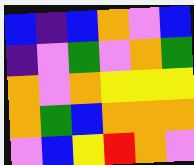[["blue", "indigo", "blue", "orange", "violet", "blue"], ["indigo", "violet", "green", "violet", "orange", "green"], ["orange", "violet", "orange", "yellow", "yellow", "yellow"], ["orange", "green", "blue", "orange", "orange", "orange"], ["violet", "blue", "yellow", "red", "orange", "violet"]]